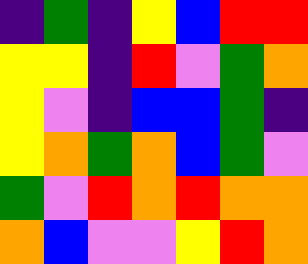[["indigo", "green", "indigo", "yellow", "blue", "red", "red"], ["yellow", "yellow", "indigo", "red", "violet", "green", "orange"], ["yellow", "violet", "indigo", "blue", "blue", "green", "indigo"], ["yellow", "orange", "green", "orange", "blue", "green", "violet"], ["green", "violet", "red", "orange", "red", "orange", "orange"], ["orange", "blue", "violet", "violet", "yellow", "red", "orange"]]